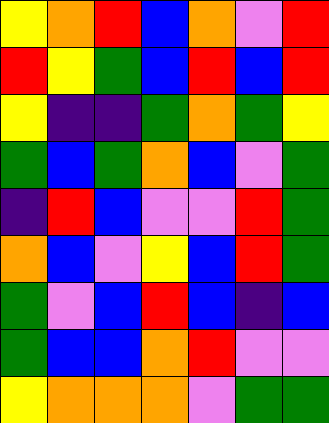[["yellow", "orange", "red", "blue", "orange", "violet", "red"], ["red", "yellow", "green", "blue", "red", "blue", "red"], ["yellow", "indigo", "indigo", "green", "orange", "green", "yellow"], ["green", "blue", "green", "orange", "blue", "violet", "green"], ["indigo", "red", "blue", "violet", "violet", "red", "green"], ["orange", "blue", "violet", "yellow", "blue", "red", "green"], ["green", "violet", "blue", "red", "blue", "indigo", "blue"], ["green", "blue", "blue", "orange", "red", "violet", "violet"], ["yellow", "orange", "orange", "orange", "violet", "green", "green"]]